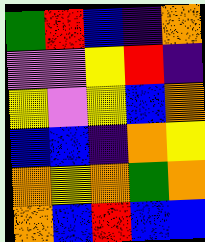[["green", "red", "blue", "indigo", "orange"], ["violet", "violet", "yellow", "red", "indigo"], ["yellow", "violet", "yellow", "blue", "orange"], ["blue", "blue", "indigo", "orange", "yellow"], ["orange", "yellow", "orange", "green", "orange"], ["orange", "blue", "red", "blue", "blue"]]